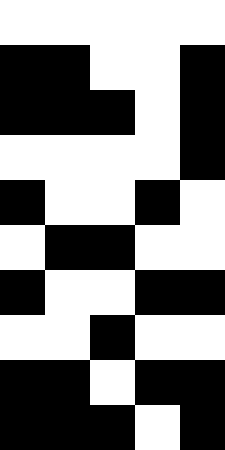[["white", "white", "white", "white", "white"], ["black", "black", "white", "white", "black"], ["black", "black", "black", "white", "black"], ["white", "white", "white", "white", "black"], ["black", "white", "white", "black", "white"], ["white", "black", "black", "white", "white"], ["black", "white", "white", "black", "black"], ["white", "white", "black", "white", "white"], ["black", "black", "white", "black", "black"], ["black", "black", "black", "white", "black"]]